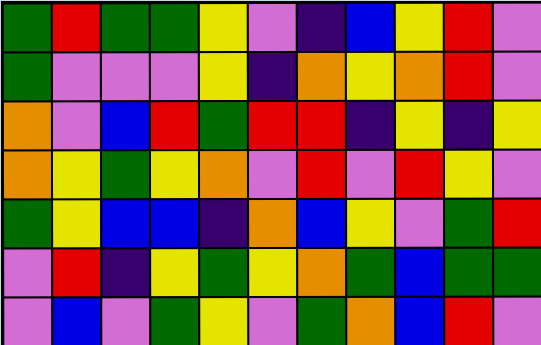[["green", "red", "green", "green", "yellow", "violet", "indigo", "blue", "yellow", "red", "violet"], ["green", "violet", "violet", "violet", "yellow", "indigo", "orange", "yellow", "orange", "red", "violet"], ["orange", "violet", "blue", "red", "green", "red", "red", "indigo", "yellow", "indigo", "yellow"], ["orange", "yellow", "green", "yellow", "orange", "violet", "red", "violet", "red", "yellow", "violet"], ["green", "yellow", "blue", "blue", "indigo", "orange", "blue", "yellow", "violet", "green", "red"], ["violet", "red", "indigo", "yellow", "green", "yellow", "orange", "green", "blue", "green", "green"], ["violet", "blue", "violet", "green", "yellow", "violet", "green", "orange", "blue", "red", "violet"]]